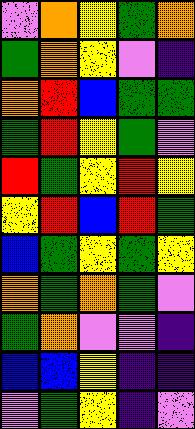[["violet", "orange", "yellow", "green", "orange"], ["green", "orange", "yellow", "violet", "indigo"], ["orange", "red", "blue", "green", "green"], ["green", "red", "yellow", "green", "violet"], ["red", "green", "yellow", "red", "yellow"], ["yellow", "red", "blue", "red", "green"], ["blue", "green", "yellow", "green", "yellow"], ["orange", "green", "orange", "green", "violet"], ["green", "orange", "violet", "violet", "indigo"], ["blue", "blue", "yellow", "indigo", "indigo"], ["violet", "green", "yellow", "indigo", "violet"]]